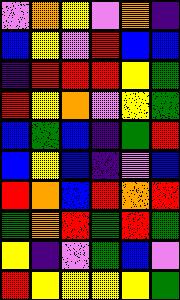[["violet", "orange", "yellow", "violet", "orange", "indigo"], ["blue", "yellow", "violet", "red", "blue", "blue"], ["indigo", "red", "red", "red", "yellow", "green"], ["red", "yellow", "orange", "violet", "yellow", "green"], ["blue", "green", "blue", "indigo", "green", "red"], ["blue", "yellow", "blue", "indigo", "violet", "blue"], ["red", "orange", "blue", "red", "orange", "red"], ["green", "orange", "red", "green", "red", "green"], ["yellow", "indigo", "violet", "green", "blue", "violet"], ["red", "yellow", "yellow", "yellow", "yellow", "green"]]